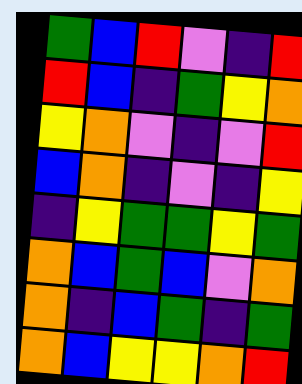[["green", "blue", "red", "violet", "indigo", "red"], ["red", "blue", "indigo", "green", "yellow", "orange"], ["yellow", "orange", "violet", "indigo", "violet", "red"], ["blue", "orange", "indigo", "violet", "indigo", "yellow"], ["indigo", "yellow", "green", "green", "yellow", "green"], ["orange", "blue", "green", "blue", "violet", "orange"], ["orange", "indigo", "blue", "green", "indigo", "green"], ["orange", "blue", "yellow", "yellow", "orange", "red"]]